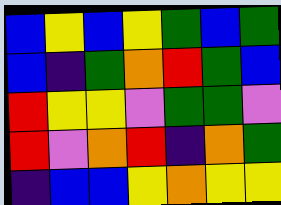[["blue", "yellow", "blue", "yellow", "green", "blue", "green"], ["blue", "indigo", "green", "orange", "red", "green", "blue"], ["red", "yellow", "yellow", "violet", "green", "green", "violet"], ["red", "violet", "orange", "red", "indigo", "orange", "green"], ["indigo", "blue", "blue", "yellow", "orange", "yellow", "yellow"]]